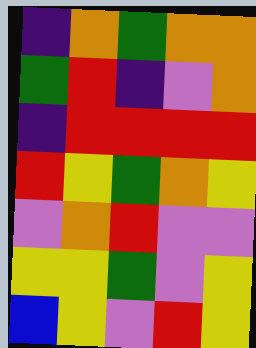[["indigo", "orange", "green", "orange", "orange"], ["green", "red", "indigo", "violet", "orange"], ["indigo", "red", "red", "red", "red"], ["red", "yellow", "green", "orange", "yellow"], ["violet", "orange", "red", "violet", "violet"], ["yellow", "yellow", "green", "violet", "yellow"], ["blue", "yellow", "violet", "red", "yellow"]]